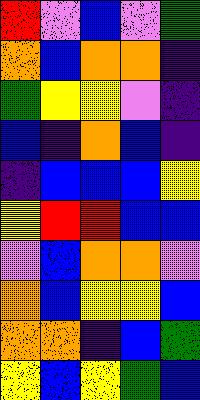[["red", "violet", "blue", "violet", "green"], ["orange", "blue", "orange", "orange", "indigo"], ["green", "yellow", "yellow", "violet", "indigo"], ["blue", "indigo", "orange", "blue", "indigo"], ["indigo", "blue", "blue", "blue", "yellow"], ["yellow", "red", "red", "blue", "blue"], ["violet", "blue", "orange", "orange", "violet"], ["orange", "blue", "yellow", "yellow", "blue"], ["orange", "orange", "indigo", "blue", "green"], ["yellow", "blue", "yellow", "green", "blue"]]